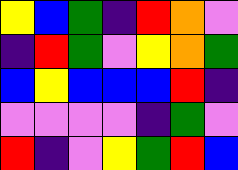[["yellow", "blue", "green", "indigo", "red", "orange", "violet"], ["indigo", "red", "green", "violet", "yellow", "orange", "green"], ["blue", "yellow", "blue", "blue", "blue", "red", "indigo"], ["violet", "violet", "violet", "violet", "indigo", "green", "violet"], ["red", "indigo", "violet", "yellow", "green", "red", "blue"]]